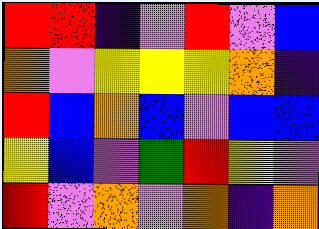[["red", "red", "indigo", "violet", "red", "violet", "blue"], ["orange", "violet", "yellow", "yellow", "yellow", "orange", "indigo"], ["red", "blue", "orange", "blue", "violet", "blue", "blue"], ["yellow", "blue", "violet", "green", "red", "yellow", "violet"], ["red", "violet", "orange", "violet", "orange", "indigo", "orange"]]